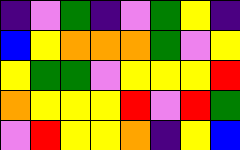[["indigo", "violet", "green", "indigo", "violet", "green", "yellow", "indigo"], ["blue", "yellow", "orange", "orange", "orange", "green", "violet", "yellow"], ["yellow", "green", "green", "violet", "yellow", "yellow", "yellow", "red"], ["orange", "yellow", "yellow", "yellow", "red", "violet", "red", "green"], ["violet", "red", "yellow", "yellow", "orange", "indigo", "yellow", "blue"]]